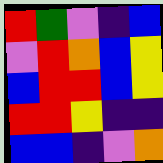[["red", "green", "violet", "indigo", "blue"], ["violet", "red", "orange", "blue", "yellow"], ["blue", "red", "red", "blue", "yellow"], ["red", "red", "yellow", "indigo", "indigo"], ["blue", "blue", "indigo", "violet", "orange"]]